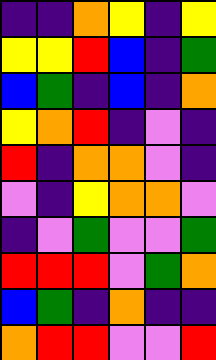[["indigo", "indigo", "orange", "yellow", "indigo", "yellow"], ["yellow", "yellow", "red", "blue", "indigo", "green"], ["blue", "green", "indigo", "blue", "indigo", "orange"], ["yellow", "orange", "red", "indigo", "violet", "indigo"], ["red", "indigo", "orange", "orange", "violet", "indigo"], ["violet", "indigo", "yellow", "orange", "orange", "violet"], ["indigo", "violet", "green", "violet", "violet", "green"], ["red", "red", "red", "violet", "green", "orange"], ["blue", "green", "indigo", "orange", "indigo", "indigo"], ["orange", "red", "red", "violet", "violet", "red"]]